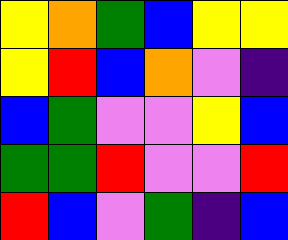[["yellow", "orange", "green", "blue", "yellow", "yellow"], ["yellow", "red", "blue", "orange", "violet", "indigo"], ["blue", "green", "violet", "violet", "yellow", "blue"], ["green", "green", "red", "violet", "violet", "red"], ["red", "blue", "violet", "green", "indigo", "blue"]]